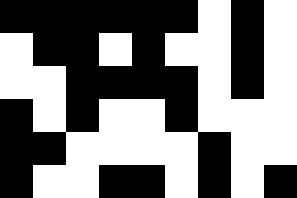[["black", "black", "black", "black", "black", "black", "white", "black", "white"], ["white", "black", "black", "white", "black", "white", "white", "black", "white"], ["white", "white", "black", "black", "black", "black", "white", "black", "white"], ["black", "white", "black", "white", "white", "black", "white", "white", "white"], ["black", "black", "white", "white", "white", "white", "black", "white", "white"], ["black", "white", "white", "black", "black", "white", "black", "white", "black"]]